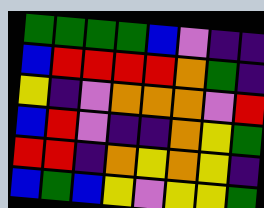[["green", "green", "green", "green", "blue", "violet", "indigo", "indigo"], ["blue", "red", "red", "red", "red", "orange", "green", "indigo"], ["yellow", "indigo", "violet", "orange", "orange", "orange", "violet", "red"], ["blue", "red", "violet", "indigo", "indigo", "orange", "yellow", "green"], ["red", "red", "indigo", "orange", "yellow", "orange", "yellow", "indigo"], ["blue", "green", "blue", "yellow", "violet", "yellow", "yellow", "green"]]